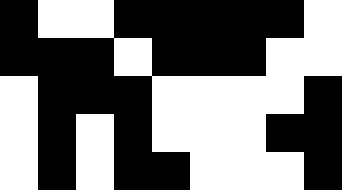[["black", "white", "white", "black", "black", "black", "black", "black", "white"], ["black", "black", "black", "white", "black", "black", "black", "white", "white"], ["white", "black", "black", "black", "white", "white", "white", "white", "black"], ["white", "black", "white", "black", "white", "white", "white", "black", "black"], ["white", "black", "white", "black", "black", "white", "white", "white", "black"]]